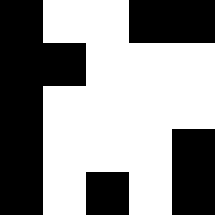[["black", "white", "white", "black", "black"], ["black", "black", "white", "white", "white"], ["black", "white", "white", "white", "white"], ["black", "white", "white", "white", "black"], ["black", "white", "black", "white", "black"]]